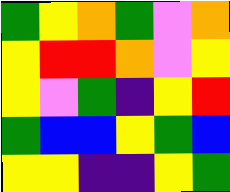[["green", "yellow", "orange", "green", "violet", "orange"], ["yellow", "red", "red", "orange", "violet", "yellow"], ["yellow", "violet", "green", "indigo", "yellow", "red"], ["green", "blue", "blue", "yellow", "green", "blue"], ["yellow", "yellow", "indigo", "indigo", "yellow", "green"]]